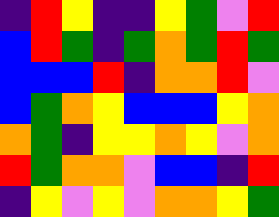[["indigo", "red", "yellow", "indigo", "indigo", "yellow", "green", "violet", "red"], ["blue", "red", "green", "indigo", "green", "orange", "green", "red", "green"], ["blue", "blue", "blue", "red", "indigo", "orange", "orange", "red", "violet"], ["blue", "green", "orange", "yellow", "blue", "blue", "blue", "yellow", "orange"], ["orange", "green", "indigo", "yellow", "yellow", "orange", "yellow", "violet", "orange"], ["red", "green", "orange", "orange", "violet", "blue", "blue", "indigo", "red"], ["indigo", "yellow", "violet", "yellow", "violet", "orange", "orange", "yellow", "green"]]